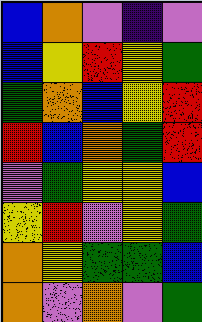[["blue", "orange", "violet", "indigo", "violet"], ["blue", "yellow", "red", "yellow", "green"], ["green", "orange", "blue", "yellow", "red"], ["red", "blue", "orange", "green", "red"], ["violet", "green", "yellow", "yellow", "blue"], ["yellow", "red", "violet", "yellow", "green"], ["orange", "yellow", "green", "green", "blue"], ["orange", "violet", "orange", "violet", "green"]]